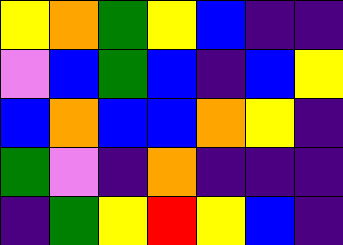[["yellow", "orange", "green", "yellow", "blue", "indigo", "indigo"], ["violet", "blue", "green", "blue", "indigo", "blue", "yellow"], ["blue", "orange", "blue", "blue", "orange", "yellow", "indigo"], ["green", "violet", "indigo", "orange", "indigo", "indigo", "indigo"], ["indigo", "green", "yellow", "red", "yellow", "blue", "indigo"]]